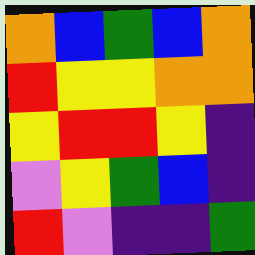[["orange", "blue", "green", "blue", "orange"], ["red", "yellow", "yellow", "orange", "orange"], ["yellow", "red", "red", "yellow", "indigo"], ["violet", "yellow", "green", "blue", "indigo"], ["red", "violet", "indigo", "indigo", "green"]]